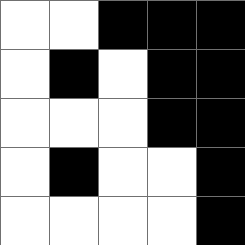[["white", "white", "black", "black", "black"], ["white", "black", "white", "black", "black"], ["white", "white", "white", "black", "black"], ["white", "black", "white", "white", "black"], ["white", "white", "white", "white", "black"]]